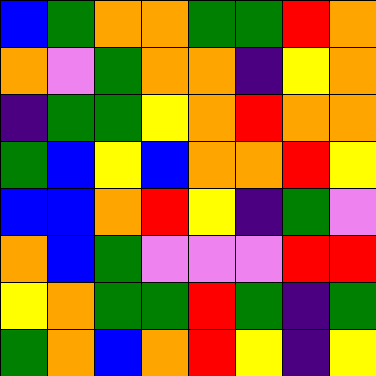[["blue", "green", "orange", "orange", "green", "green", "red", "orange"], ["orange", "violet", "green", "orange", "orange", "indigo", "yellow", "orange"], ["indigo", "green", "green", "yellow", "orange", "red", "orange", "orange"], ["green", "blue", "yellow", "blue", "orange", "orange", "red", "yellow"], ["blue", "blue", "orange", "red", "yellow", "indigo", "green", "violet"], ["orange", "blue", "green", "violet", "violet", "violet", "red", "red"], ["yellow", "orange", "green", "green", "red", "green", "indigo", "green"], ["green", "orange", "blue", "orange", "red", "yellow", "indigo", "yellow"]]